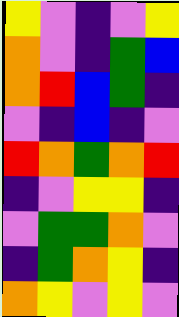[["yellow", "violet", "indigo", "violet", "yellow"], ["orange", "violet", "indigo", "green", "blue"], ["orange", "red", "blue", "green", "indigo"], ["violet", "indigo", "blue", "indigo", "violet"], ["red", "orange", "green", "orange", "red"], ["indigo", "violet", "yellow", "yellow", "indigo"], ["violet", "green", "green", "orange", "violet"], ["indigo", "green", "orange", "yellow", "indigo"], ["orange", "yellow", "violet", "yellow", "violet"]]